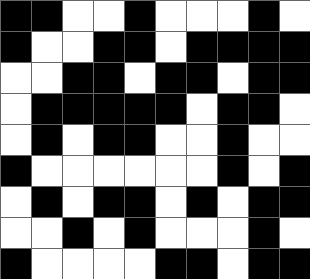[["black", "black", "white", "white", "black", "white", "white", "white", "black", "white"], ["black", "white", "white", "black", "black", "white", "black", "black", "black", "black"], ["white", "white", "black", "black", "white", "black", "black", "white", "black", "black"], ["white", "black", "black", "black", "black", "black", "white", "black", "black", "white"], ["white", "black", "white", "black", "black", "white", "white", "black", "white", "white"], ["black", "white", "white", "white", "white", "white", "white", "black", "white", "black"], ["white", "black", "white", "black", "black", "white", "black", "white", "black", "black"], ["white", "white", "black", "white", "black", "white", "white", "white", "black", "white"], ["black", "white", "white", "white", "white", "black", "black", "white", "black", "black"]]